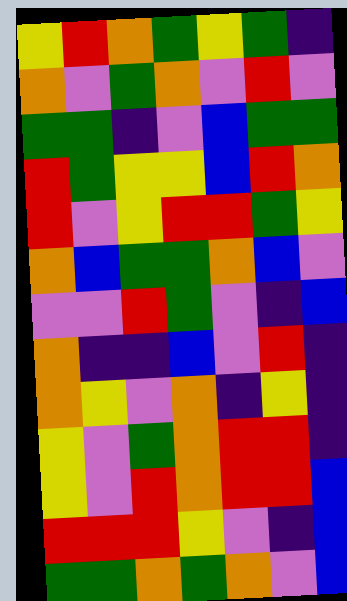[["yellow", "red", "orange", "green", "yellow", "green", "indigo"], ["orange", "violet", "green", "orange", "violet", "red", "violet"], ["green", "green", "indigo", "violet", "blue", "green", "green"], ["red", "green", "yellow", "yellow", "blue", "red", "orange"], ["red", "violet", "yellow", "red", "red", "green", "yellow"], ["orange", "blue", "green", "green", "orange", "blue", "violet"], ["violet", "violet", "red", "green", "violet", "indigo", "blue"], ["orange", "indigo", "indigo", "blue", "violet", "red", "indigo"], ["orange", "yellow", "violet", "orange", "indigo", "yellow", "indigo"], ["yellow", "violet", "green", "orange", "red", "red", "indigo"], ["yellow", "violet", "red", "orange", "red", "red", "blue"], ["red", "red", "red", "yellow", "violet", "indigo", "blue"], ["green", "green", "orange", "green", "orange", "violet", "blue"]]